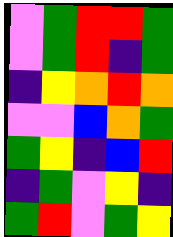[["violet", "green", "red", "red", "green"], ["violet", "green", "red", "indigo", "green"], ["indigo", "yellow", "orange", "red", "orange"], ["violet", "violet", "blue", "orange", "green"], ["green", "yellow", "indigo", "blue", "red"], ["indigo", "green", "violet", "yellow", "indigo"], ["green", "red", "violet", "green", "yellow"]]